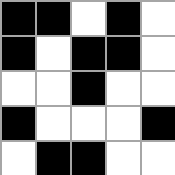[["black", "black", "white", "black", "white"], ["black", "white", "black", "black", "white"], ["white", "white", "black", "white", "white"], ["black", "white", "white", "white", "black"], ["white", "black", "black", "white", "white"]]